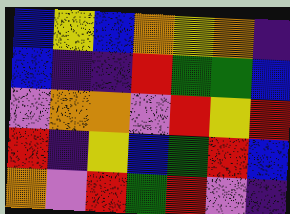[["blue", "yellow", "blue", "orange", "yellow", "orange", "indigo"], ["blue", "indigo", "indigo", "red", "green", "green", "blue"], ["violet", "orange", "orange", "violet", "red", "yellow", "red"], ["red", "indigo", "yellow", "blue", "green", "red", "blue"], ["orange", "violet", "red", "green", "red", "violet", "indigo"]]